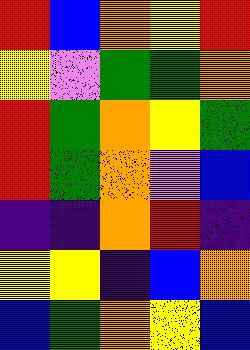[["red", "blue", "orange", "yellow", "red"], ["yellow", "violet", "green", "green", "orange"], ["red", "green", "orange", "yellow", "green"], ["red", "green", "orange", "violet", "blue"], ["indigo", "indigo", "orange", "red", "indigo"], ["yellow", "yellow", "indigo", "blue", "orange"], ["blue", "green", "orange", "yellow", "blue"]]